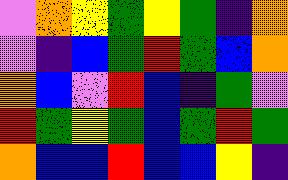[["violet", "orange", "yellow", "green", "yellow", "green", "indigo", "orange"], ["violet", "indigo", "blue", "green", "red", "green", "blue", "orange"], ["orange", "blue", "violet", "red", "blue", "indigo", "green", "violet"], ["red", "green", "yellow", "green", "blue", "green", "red", "green"], ["orange", "blue", "blue", "red", "blue", "blue", "yellow", "indigo"]]